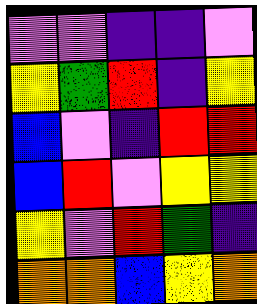[["violet", "violet", "indigo", "indigo", "violet"], ["yellow", "green", "red", "indigo", "yellow"], ["blue", "violet", "indigo", "red", "red"], ["blue", "red", "violet", "yellow", "yellow"], ["yellow", "violet", "red", "green", "indigo"], ["orange", "orange", "blue", "yellow", "orange"]]